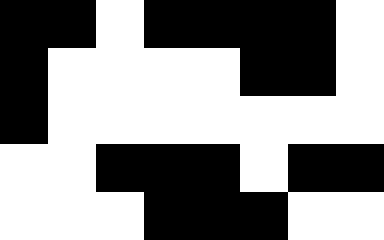[["black", "black", "white", "black", "black", "black", "black", "white"], ["black", "white", "white", "white", "white", "black", "black", "white"], ["black", "white", "white", "white", "white", "white", "white", "white"], ["white", "white", "black", "black", "black", "white", "black", "black"], ["white", "white", "white", "black", "black", "black", "white", "white"]]